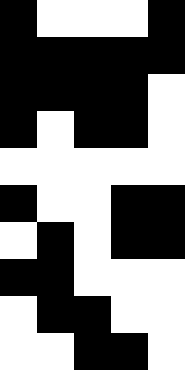[["black", "white", "white", "white", "black"], ["black", "black", "black", "black", "black"], ["black", "black", "black", "black", "white"], ["black", "white", "black", "black", "white"], ["white", "white", "white", "white", "white"], ["black", "white", "white", "black", "black"], ["white", "black", "white", "black", "black"], ["black", "black", "white", "white", "white"], ["white", "black", "black", "white", "white"], ["white", "white", "black", "black", "white"]]